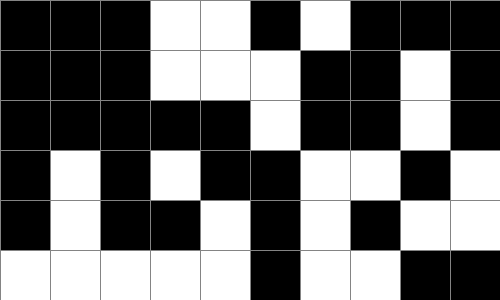[["black", "black", "black", "white", "white", "black", "white", "black", "black", "black"], ["black", "black", "black", "white", "white", "white", "black", "black", "white", "black"], ["black", "black", "black", "black", "black", "white", "black", "black", "white", "black"], ["black", "white", "black", "white", "black", "black", "white", "white", "black", "white"], ["black", "white", "black", "black", "white", "black", "white", "black", "white", "white"], ["white", "white", "white", "white", "white", "black", "white", "white", "black", "black"]]